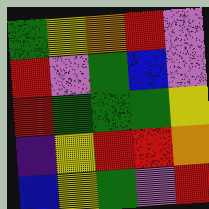[["green", "yellow", "orange", "red", "violet"], ["red", "violet", "green", "blue", "violet"], ["red", "green", "green", "green", "yellow"], ["indigo", "yellow", "red", "red", "orange"], ["blue", "yellow", "green", "violet", "red"]]